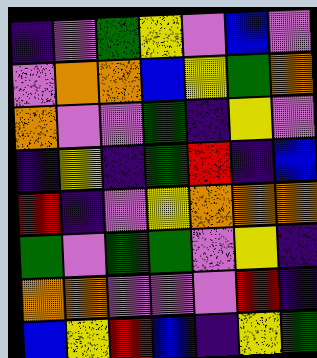[["indigo", "violet", "green", "yellow", "violet", "blue", "violet"], ["violet", "orange", "orange", "blue", "yellow", "green", "orange"], ["orange", "violet", "violet", "green", "indigo", "yellow", "violet"], ["indigo", "yellow", "indigo", "green", "red", "indigo", "blue"], ["red", "indigo", "violet", "yellow", "orange", "orange", "orange"], ["green", "violet", "green", "green", "violet", "yellow", "indigo"], ["orange", "orange", "violet", "violet", "violet", "red", "indigo"], ["blue", "yellow", "red", "blue", "indigo", "yellow", "green"]]